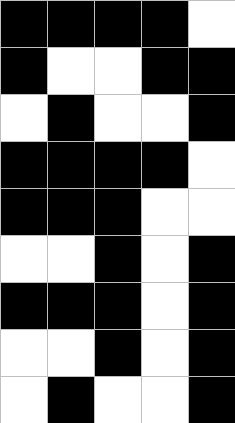[["black", "black", "black", "black", "white"], ["black", "white", "white", "black", "black"], ["white", "black", "white", "white", "black"], ["black", "black", "black", "black", "white"], ["black", "black", "black", "white", "white"], ["white", "white", "black", "white", "black"], ["black", "black", "black", "white", "black"], ["white", "white", "black", "white", "black"], ["white", "black", "white", "white", "black"]]